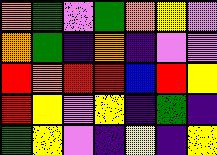[["orange", "green", "violet", "green", "orange", "yellow", "violet"], ["orange", "green", "indigo", "orange", "indigo", "violet", "violet"], ["red", "orange", "red", "red", "blue", "red", "yellow"], ["red", "yellow", "violet", "yellow", "indigo", "green", "indigo"], ["green", "yellow", "violet", "indigo", "yellow", "indigo", "yellow"]]